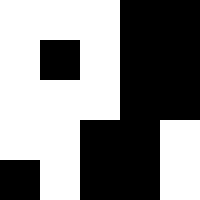[["white", "white", "white", "black", "black"], ["white", "black", "white", "black", "black"], ["white", "white", "white", "black", "black"], ["white", "white", "black", "black", "white"], ["black", "white", "black", "black", "white"]]